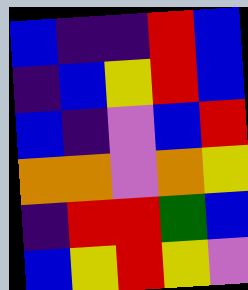[["blue", "indigo", "indigo", "red", "blue"], ["indigo", "blue", "yellow", "red", "blue"], ["blue", "indigo", "violet", "blue", "red"], ["orange", "orange", "violet", "orange", "yellow"], ["indigo", "red", "red", "green", "blue"], ["blue", "yellow", "red", "yellow", "violet"]]